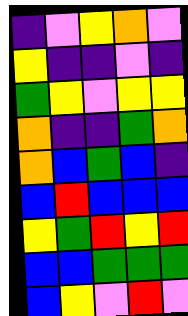[["indigo", "violet", "yellow", "orange", "violet"], ["yellow", "indigo", "indigo", "violet", "indigo"], ["green", "yellow", "violet", "yellow", "yellow"], ["orange", "indigo", "indigo", "green", "orange"], ["orange", "blue", "green", "blue", "indigo"], ["blue", "red", "blue", "blue", "blue"], ["yellow", "green", "red", "yellow", "red"], ["blue", "blue", "green", "green", "green"], ["blue", "yellow", "violet", "red", "violet"]]